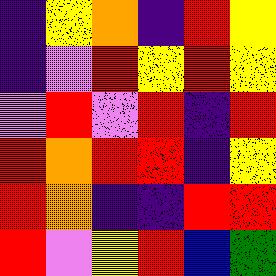[["indigo", "yellow", "orange", "indigo", "red", "yellow"], ["indigo", "violet", "red", "yellow", "red", "yellow"], ["violet", "red", "violet", "red", "indigo", "red"], ["red", "orange", "red", "red", "indigo", "yellow"], ["red", "orange", "indigo", "indigo", "red", "red"], ["red", "violet", "yellow", "red", "blue", "green"]]